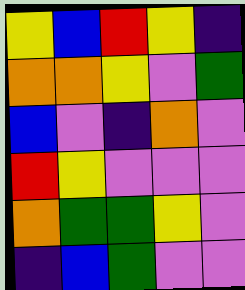[["yellow", "blue", "red", "yellow", "indigo"], ["orange", "orange", "yellow", "violet", "green"], ["blue", "violet", "indigo", "orange", "violet"], ["red", "yellow", "violet", "violet", "violet"], ["orange", "green", "green", "yellow", "violet"], ["indigo", "blue", "green", "violet", "violet"]]